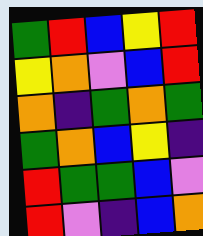[["green", "red", "blue", "yellow", "red"], ["yellow", "orange", "violet", "blue", "red"], ["orange", "indigo", "green", "orange", "green"], ["green", "orange", "blue", "yellow", "indigo"], ["red", "green", "green", "blue", "violet"], ["red", "violet", "indigo", "blue", "orange"]]